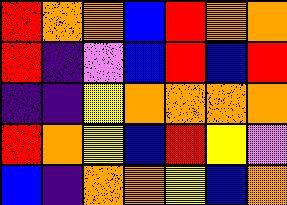[["red", "orange", "orange", "blue", "red", "orange", "orange"], ["red", "indigo", "violet", "blue", "red", "blue", "red"], ["indigo", "indigo", "yellow", "orange", "orange", "orange", "orange"], ["red", "orange", "yellow", "blue", "red", "yellow", "violet"], ["blue", "indigo", "orange", "orange", "yellow", "blue", "orange"]]